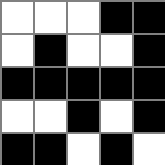[["white", "white", "white", "black", "black"], ["white", "black", "white", "white", "black"], ["black", "black", "black", "black", "black"], ["white", "white", "black", "white", "black"], ["black", "black", "white", "black", "white"]]